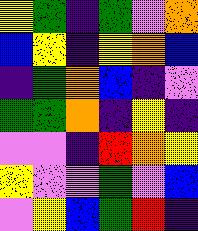[["yellow", "green", "indigo", "green", "violet", "orange"], ["blue", "yellow", "indigo", "yellow", "orange", "blue"], ["indigo", "green", "orange", "blue", "indigo", "violet"], ["green", "green", "orange", "indigo", "yellow", "indigo"], ["violet", "violet", "indigo", "red", "orange", "yellow"], ["yellow", "violet", "violet", "green", "violet", "blue"], ["violet", "yellow", "blue", "green", "red", "indigo"]]